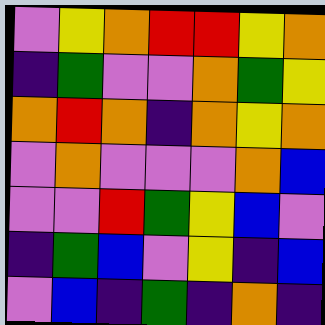[["violet", "yellow", "orange", "red", "red", "yellow", "orange"], ["indigo", "green", "violet", "violet", "orange", "green", "yellow"], ["orange", "red", "orange", "indigo", "orange", "yellow", "orange"], ["violet", "orange", "violet", "violet", "violet", "orange", "blue"], ["violet", "violet", "red", "green", "yellow", "blue", "violet"], ["indigo", "green", "blue", "violet", "yellow", "indigo", "blue"], ["violet", "blue", "indigo", "green", "indigo", "orange", "indigo"]]